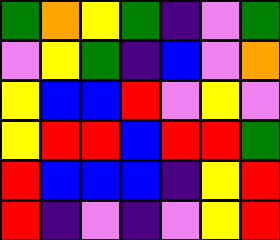[["green", "orange", "yellow", "green", "indigo", "violet", "green"], ["violet", "yellow", "green", "indigo", "blue", "violet", "orange"], ["yellow", "blue", "blue", "red", "violet", "yellow", "violet"], ["yellow", "red", "red", "blue", "red", "red", "green"], ["red", "blue", "blue", "blue", "indigo", "yellow", "red"], ["red", "indigo", "violet", "indigo", "violet", "yellow", "red"]]